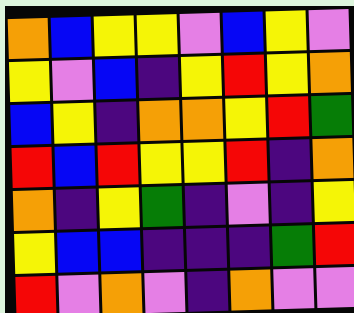[["orange", "blue", "yellow", "yellow", "violet", "blue", "yellow", "violet"], ["yellow", "violet", "blue", "indigo", "yellow", "red", "yellow", "orange"], ["blue", "yellow", "indigo", "orange", "orange", "yellow", "red", "green"], ["red", "blue", "red", "yellow", "yellow", "red", "indigo", "orange"], ["orange", "indigo", "yellow", "green", "indigo", "violet", "indigo", "yellow"], ["yellow", "blue", "blue", "indigo", "indigo", "indigo", "green", "red"], ["red", "violet", "orange", "violet", "indigo", "orange", "violet", "violet"]]